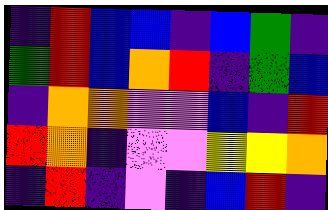[["indigo", "red", "blue", "blue", "indigo", "blue", "green", "indigo"], ["green", "red", "blue", "orange", "red", "indigo", "green", "blue"], ["indigo", "orange", "orange", "violet", "violet", "blue", "indigo", "red"], ["red", "orange", "indigo", "violet", "violet", "yellow", "yellow", "orange"], ["indigo", "red", "indigo", "violet", "indigo", "blue", "red", "indigo"]]